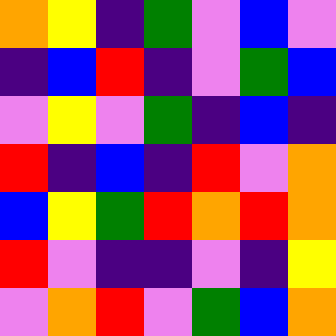[["orange", "yellow", "indigo", "green", "violet", "blue", "violet"], ["indigo", "blue", "red", "indigo", "violet", "green", "blue"], ["violet", "yellow", "violet", "green", "indigo", "blue", "indigo"], ["red", "indigo", "blue", "indigo", "red", "violet", "orange"], ["blue", "yellow", "green", "red", "orange", "red", "orange"], ["red", "violet", "indigo", "indigo", "violet", "indigo", "yellow"], ["violet", "orange", "red", "violet", "green", "blue", "orange"]]